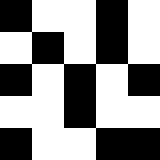[["black", "white", "white", "black", "white"], ["white", "black", "white", "black", "white"], ["black", "white", "black", "white", "black"], ["white", "white", "black", "white", "white"], ["black", "white", "white", "black", "black"]]